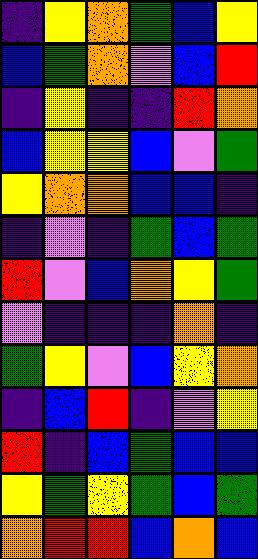[["indigo", "yellow", "orange", "green", "blue", "yellow"], ["blue", "green", "orange", "violet", "blue", "red"], ["indigo", "yellow", "indigo", "indigo", "red", "orange"], ["blue", "yellow", "yellow", "blue", "violet", "green"], ["yellow", "orange", "orange", "blue", "blue", "indigo"], ["indigo", "violet", "indigo", "green", "blue", "green"], ["red", "violet", "blue", "orange", "yellow", "green"], ["violet", "indigo", "indigo", "indigo", "orange", "indigo"], ["green", "yellow", "violet", "blue", "yellow", "orange"], ["indigo", "blue", "red", "indigo", "violet", "yellow"], ["red", "indigo", "blue", "green", "blue", "blue"], ["yellow", "green", "yellow", "green", "blue", "green"], ["orange", "red", "red", "blue", "orange", "blue"]]